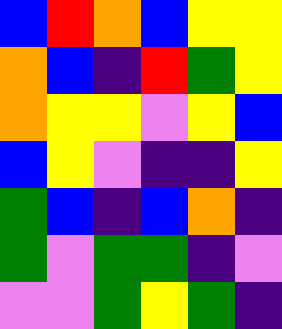[["blue", "red", "orange", "blue", "yellow", "yellow"], ["orange", "blue", "indigo", "red", "green", "yellow"], ["orange", "yellow", "yellow", "violet", "yellow", "blue"], ["blue", "yellow", "violet", "indigo", "indigo", "yellow"], ["green", "blue", "indigo", "blue", "orange", "indigo"], ["green", "violet", "green", "green", "indigo", "violet"], ["violet", "violet", "green", "yellow", "green", "indigo"]]